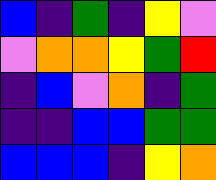[["blue", "indigo", "green", "indigo", "yellow", "violet"], ["violet", "orange", "orange", "yellow", "green", "red"], ["indigo", "blue", "violet", "orange", "indigo", "green"], ["indigo", "indigo", "blue", "blue", "green", "green"], ["blue", "blue", "blue", "indigo", "yellow", "orange"]]